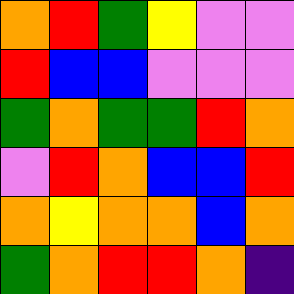[["orange", "red", "green", "yellow", "violet", "violet"], ["red", "blue", "blue", "violet", "violet", "violet"], ["green", "orange", "green", "green", "red", "orange"], ["violet", "red", "orange", "blue", "blue", "red"], ["orange", "yellow", "orange", "orange", "blue", "orange"], ["green", "orange", "red", "red", "orange", "indigo"]]